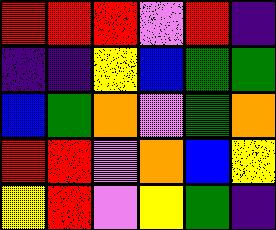[["red", "red", "red", "violet", "red", "indigo"], ["indigo", "indigo", "yellow", "blue", "green", "green"], ["blue", "green", "orange", "violet", "green", "orange"], ["red", "red", "violet", "orange", "blue", "yellow"], ["yellow", "red", "violet", "yellow", "green", "indigo"]]